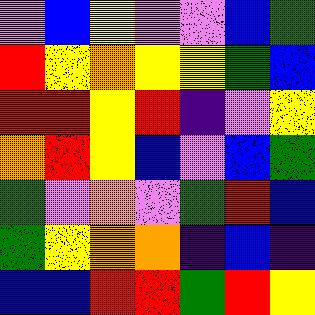[["violet", "blue", "yellow", "violet", "violet", "blue", "green"], ["red", "yellow", "orange", "yellow", "yellow", "green", "blue"], ["red", "red", "yellow", "red", "indigo", "violet", "yellow"], ["orange", "red", "yellow", "blue", "violet", "blue", "green"], ["green", "violet", "orange", "violet", "green", "red", "blue"], ["green", "yellow", "orange", "orange", "indigo", "blue", "indigo"], ["blue", "blue", "red", "red", "green", "red", "yellow"]]